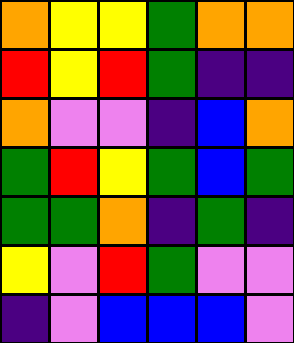[["orange", "yellow", "yellow", "green", "orange", "orange"], ["red", "yellow", "red", "green", "indigo", "indigo"], ["orange", "violet", "violet", "indigo", "blue", "orange"], ["green", "red", "yellow", "green", "blue", "green"], ["green", "green", "orange", "indigo", "green", "indigo"], ["yellow", "violet", "red", "green", "violet", "violet"], ["indigo", "violet", "blue", "blue", "blue", "violet"]]